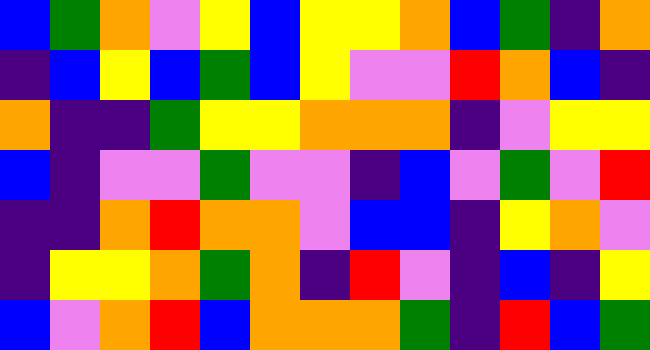[["blue", "green", "orange", "violet", "yellow", "blue", "yellow", "yellow", "orange", "blue", "green", "indigo", "orange"], ["indigo", "blue", "yellow", "blue", "green", "blue", "yellow", "violet", "violet", "red", "orange", "blue", "indigo"], ["orange", "indigo", "indigo", "green", "yellow", "yellow", "orange", "orange", "orange", "indigo", "violet", "yellow", "yellow"], ["blue", "indigo", "violet", "violet", "green", "violet", "violet", "indigo", "blue", "violet", "green", "violet", "red"], ["indigo", "indigo", "orange", "red", "orange", "orange", "violet", "blue", "blue", "indigo", "yellow", "orange", "violet"], ["indigo", "yellow", "yellow", "orange", "green", "orange", "indigo", "red", "violet", "indigo", "blue", "indigo", "yellow"], ["blue", "violet", "orange", "red", "blue", "orange", "orange", "orange", "green", "indigo", "red", "blue", "green"]]